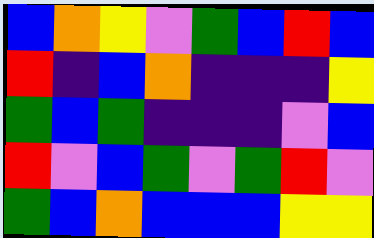[["blue", "orange", "yellow", "violet", "green", "blue", "red", "blue"], ["red", "indigo", "blue", "orange", "indigo", "indigo", "indigo", "yellow"], ["green", "blue", "green", "indigo", "indigo", "indigo", "violet", "blue"], ["red", "violet", "blue", "green", "violet", "green", "red", "violet"], ["green", "blue", "orange", "blue", "blue", "blue", "yellow", "yellow"]]